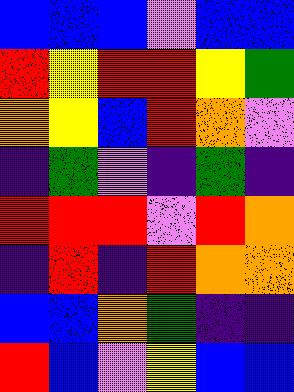[["blue", "blue", "blue", "violet", "blue", "blue"], ["red", "yellow", "red", "red", "yellow", "green"], ["orange", "yellow", "blue", "red", "orange", "violet"], ["indigo", "green", "violet", "indigo", "green", "indigo"], ["red", "red", "red", "violet", "red", "orange"], ["indigo", "red", "indigo", "red", "orange", "orange"], ["blue", "blue", "orange", "green", "indigo", "indigo"], ["red", "blue", "violet", "yellow", "blue", "blue"]]